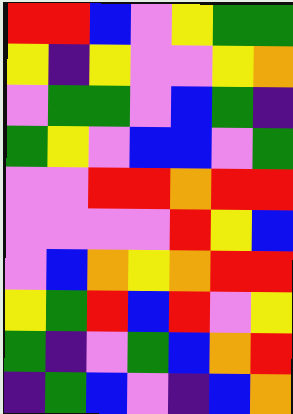[["red", "red", "blue", "violet", "yellow", "green", "green"], ["yellow", "indigo", "yellow", "violet", "violet", "yellow", "orange"], ["violet", "green", "green", "violet", "blue", "green", "indigo"], ["green", "yellow", "violet", "blue", "blue", "violet", "green"], ["violet", "violet", "red", "red", "orange", "red", "red"], ["violet", "violet", "violet", "violet", "red", "yellow", "blue"], ["violet", "blue", "orange", "yellow", "orange", "red", "red"], ["yellow", "green", "red", "blue", "red", "violet", "yellow"], ["green", "indigo", "violet", "green", "blue", "orange", "red"], ["indigo", "green", "blue", "violet", "indigo", "blue", "orange"]]